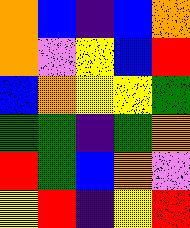[["orange", "blue", "indigo", "blue", "orange"], ["orange", "violet", "yellow", "blue", "red"], ["blue", "orange", "yellow", "yellow", "green"], ["green", "green", "indigo", "green", "orange"], ["red", "green", "blue", "orange", "violet"], ["yellow", "red", "indigo", "yellow", "red"]]